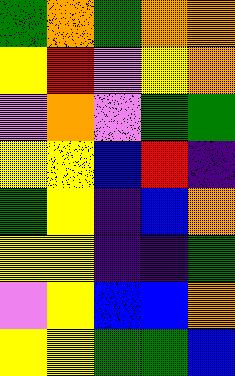[["green", "orange", "green", "orange", "orange"], ["yellow", "red", "violet", "yellow", "orange"], ["violet", "orange", "violet", "green", "green"], ["yellow", "yellow", "blue", "red", "indigo"], ["green", "yellow", "indigo", "blue", "orange"], ["yellow", "yellow", "indigo", "indigo", "green"], ["violet", "yellow", "blue", "blue", "orange"], ["yellow", "yellow", "green", "green", "blue"]]